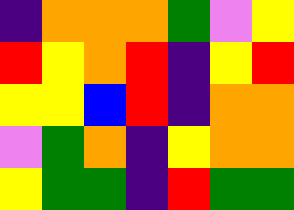[["indigo", "orange", "orange", "orange", "green", "violet", "yellow"], ["red", "yellow", "orange", "red", "indigo", "yellow", "red"], ["yellow", "yellow", "blue", "red", "indigo", "orange", "orange"], ["violet", "green", "orange", "indigo", "yellow", "orange", "orange"], ["yellow", "green", "green", "indigo", "red", "green", "green"]]